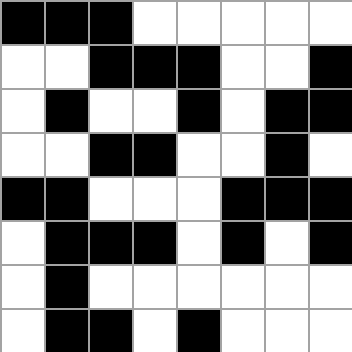[["black", "black", "black", "white", "white", "white", "white", "white"], ["white", "white", "black", "black", "black", "white", "white", "black"], ["white", "black", "white", "white", "black", "white", "black", "black"], ["white", "white", "black", "black", "white", "white", "black", "white"], ["black", "black", "white", "white", "white", "black", "black", "black"], ["white", "black", "black", "black", "white", "black", "white", "black"], ["white", "black", "white", "white", "white", "white", "white", "white"], ["white", "black", "black", "white", "black", "white", "white", "white"]]